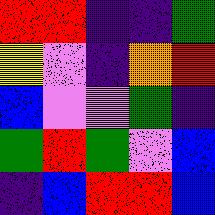[["red", "red", "indigo", "indigo", "green"], ["yellow", "violet", "indigo", "orange", "red"], ["blue", "violet", "violet", "green", "indigo"], ["green", "red", "green", "violet", "blue"], ["indigo", "blue", "red", "red", "blue"]]